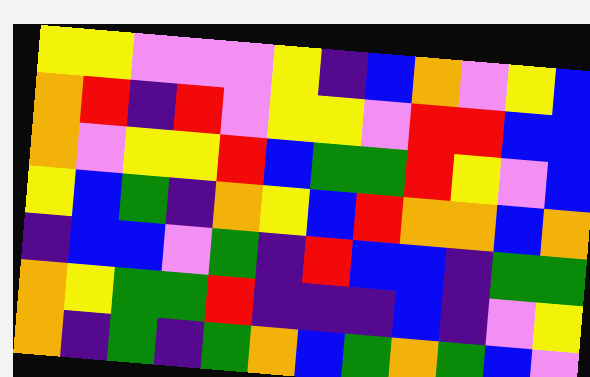[["yellow", "yellow", "violet", "violet", "violet", "yellow", "indigo", "blue", "orange", "violet", "yellow", "blue"], ["orange", "red", "indigo", "red", "violet", "yellow", "yellow", "violet", "red", "red", "blue", "blue"], ["orange", "violet", "yellow", "yellow", "red", "blue", "green", "green", "red", "yellow", "violet", "blue"], ["yellow", "blue", "green", "indigo", "orange", "yellow", "blue", "red", "orange", "orange", "blue", "orange"], ["indigo", "blue", "blue", "violet", "green", "indigo", "red", "blue", "blue", "indigo", "green", "green"], ["orange", "yellow", "green", "green", "red", "indigo", "indigo", "indigo", "blue", "indigo", "violet", "yellow"], ["orange", "indigo", "green", "indigo", "green", "orange", "blue", "green", "orange", "green", "blue", "violet"]]